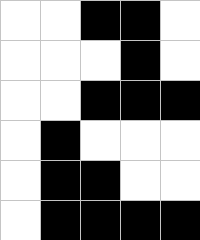[["white", "white", "black", "black", "white"], ["white", "white", "white", "black", "white"], ["white", "white", "black", "black", "black"], ["white", "black", "white", "white", "white"], ["white", "black", "black", "white", "white"], ["white", "black", "black", "black", "black"]]